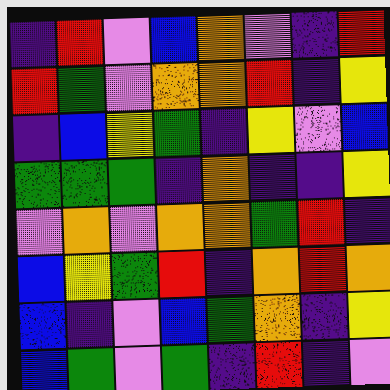[["indigo", "red", "violet", "blue", "orange", "violet", "indigo", "red"], ["red", "green", "violet", "orange", "orange", "red", "indigo", "yellow"], ["indigo", "blue", "yellow", "green", "indigo", "yellow", "violet", "blue"], ["green", "green", "green", "indigo", "orange", "indigo", "indigo", "yellow"], ["violet", "orange", "violet", "orange", "orange", "green", "red", "indigo"], ["blue", "yellow", "green", "red", "indigo", "orange", "red", "orange"], ["blue", "indigo", "violet", "blue", "green", "orange", "indigo", "yellow"], ["blue", "green", "violet", "green", "indigo", "red", "indigo", "violet"]]